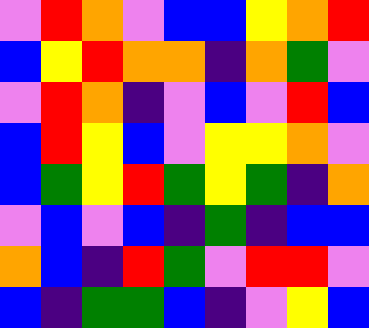[["violet", "red", "orange", "violet", "blue", "blue", "yellow", "orange", "red"], ["blue", "yellow", "red", "orange", "orange", "indigo", "orange", "green", "violet"], ["violet", "red", "orange", "indigo", "violet", "blue", "violet", "red", "blue"], ["blue", "red", "yellow", "blue", "violet", "yellow", "yellow", "orange", "violet"], ["blue", "green", "yellow", "red", "green", "yellow", "green", "indigo", "orange"], ["violet", "blue", "violet", "blue", "indigo", "green", "indigo", "blue", "blue"], ["orange", "blue", "indigo", "red", "green", "violet", "red", "red", "violet"], ["blue", "indigo", "green", "green", "blue", "indigo", "violet", "yellow", "blue"]]